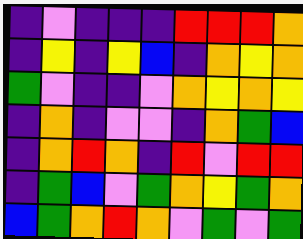[["indigo", "violet", "indigo", "indigo", "indigo", "red", "red", "red", "orange"], ["indigo", "yellow", "indigo", "yellow", "blue", "indigo", "orange", "yellow", "orange"], ["green", "violet", "indigo", "indigo", "violet", "orange", "yellow", "orange", "yellow"], ["indigo", "orange", "indigo", "violet", "violet", "indigo", "orange", "green", "blue"], ["indigo", "orange", "red", "orange", "indigo", "red", "violet", "red", "red"], ["indigo", "green", "blue", "violet", "green", "orange", "yellow", "green", "orange"], ["blue", "green", "orange", "red", "orange", "violet", "green", "violet", "green"]]